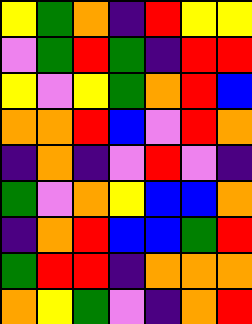[["yellow", "green", "orange", "indigo", "red", "yellow", "yellow"], ["violet", "green", "red", "green", "indigo", "red", "red"], ["yellow", "violet", "yellow", "green", "orange", "red", "blue"], ["orange", "orange", "red", "blue", "violet", "red", "orange"], ["indigo", "orange", "indigo", "violet", "red", "violet", "indigo"], ["green", "violet", "orange", "yellow", "blue", "blue", "orange"], ["indigo", "orange", "red", "blue", "blue", "green", "red"], ["green", "red", "red", "indigo", "orange", "orange", "orange"], ["orange", "yellow", "green", "violet", "indigo", "orange", "red"]]